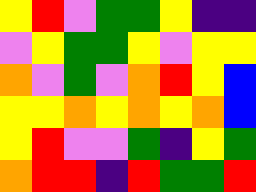[["yellow", "red", "violet", "green", "green", "yellow", "indigo", "indigo"], ["violet", "yellow", "green", "green", "yellow", "violet", "yellow", "yellow"], ["orange", "violet", "green", "violet", "orange", "red", "yellow", "blue"], ["yellow", "yellow", "orange", "yellow", "orange", "yellow", "orange", "blue"], ["yellow", "red", "violet", "violet", "green", "indigo", "yellow", "green"], ["orange", "red", "red", "indigo", "red", "green", "green", "red"]]